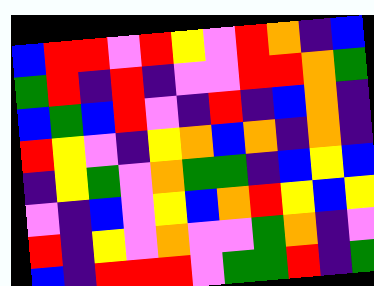[["blue", "red", "red", "violet", "red", "yellow", "violet", "red", "orange", "indigo", "blue"], ["green", "red", "indigo", "red", "indigo", "violet", "violet", "red", "red", "orange", "green"], ["blue", "green", "blue", "red", "violet", "indigo", "red", "indigo", "blue", "orange", "indigo"], ["red", "yellow", "violet", "indigo", "yellow", "orange", "blue", "orange", "indigo", "orange", "indigo"], ["indigo", "yellow", "green", "violet", "orange", "green", "green", "indigo", "blue", "yellow", "blue"], ["violet", "indigo", "blue", "violet", "yellow", "blue", "orange", "red", "yellow", "blue", "yellow"], ["red", "indigo", "yellow", "violet", "orange", "violet", "violet", "green", "orange", "indigo", "violet"], ["blue", "indigo", "red", "red", "red", "violet", "green", "green", "red", "indigo", "green"]]